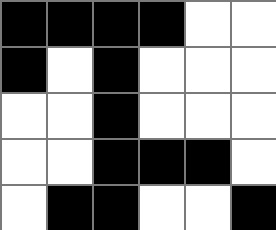[["black", "black", "black", "black", "white", "white"], ["black", "white", "black", "white", "white", "white"], ["white", "white", "black", "white", "white", "white"], ["white", "white", "black", "black", "black", "white"], ["white", "black", "black", "white", "white", "black"]]